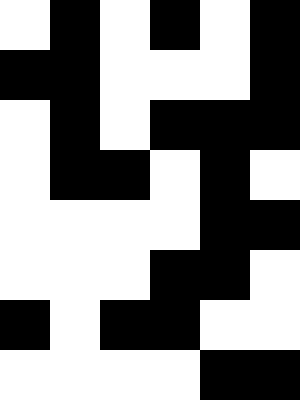[["white", "black", "white", "black", "white", "black"], ["black", "black", "white", "white", "white", "black"], ["white", "black", "white", "black", "black", "black"], ["white", "black", "black", "white", "black", "white"], ["white", "white", "white", "white", "black", "black"], ["white", "white", "white", "black", "black", "white"], ["black", "white", "black", "black", "white", "white"], ["white", "white", "white", "white", "black", "black"]]